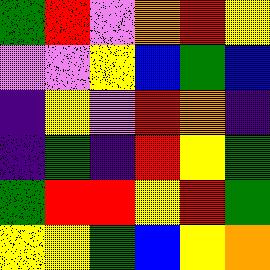[["green", "red", "violet", "orange", "red", "yellow"], ["violet", "violet", "yellow", "blue", "green", "blue"], ["indigo", "yellow", "violet", "red", "orange", "indigo"], ["indigo", "green", "indigo", "red", "yellow", "green"], ["green", "red", "red", "yellow", "red", "green"], ["yellow", "yellow", "green", "blue", "yellow", "orange"]]